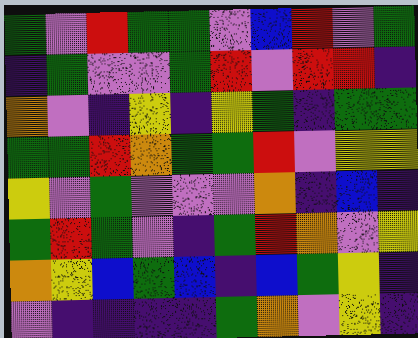[["green", "violet", "red", "green", "green", "violet", "blue", "red", "violet", "green"], ["indigo", "green", "violet", "violet", "green", "red", "violet", "red", "red", "indigo"], ["orange", "violet", "indigo", "yellow", "indigo", "yellow", "green", "indigo", "green", "green"], ["green", "green", "red", "orange", "green", "green", "red", "violet", "yellow", "yellow"], ["yellow", "violet", "green", "violet", "violet", "violet", "orange", "indigo", "blue", "indigo"], ["green", "red", "green", "violet", "indigo", "green", "red", "orange", "violet", "yellow"], ["orange", "yellow", "blue", "green", "blue", "indigo", "blue", "green", "yellow", "indigo"], ["violet", "indigo", "indigo", "indigo", "indigo", "green", "orange", "violet", "yellow", "indigo"]]